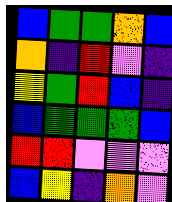[["blue", "green", "green", "orange", "blue"], ["orange", "indigo", "red", "violet", "indigo"], ["yellow", "green", "red", "blue", "indigo"], ["blue", "green", "green", "green", "blue"], ["red", "red", "violet", "violet", "violet"], ["blue", "yellow", "indigo", "orange", "violet"]]